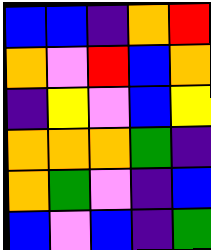[["blue", "blue", "indigo", "orange", "red"], ["orange", "violet", "red", "blue", "orange"], ["indigo", "yellow", "violet", "blue", "yellow"], ["orange", "orange", "orange", "green", "indigo"], ["orange", "green", "violet", "indigo", "blue"], ["blue", "violet", "blue", "indigo", "green"]]